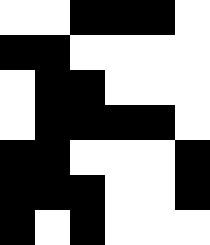[["white", "white", "black", "black", "black", "white"], ["black", "black", "white", "white", "white", "white"], ["white", "black", "black", "white", "white", "white"], ["white", "black", "black", "black", "black", "white"], ["black", "black", "white", "white", "white", "black"], ["black", "black", "black", "white", "white", "black"], ["black", "white", "black", "white", "white", "white"]]